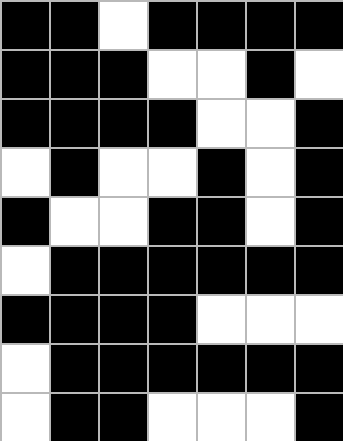[["black", "black", "white", "black", "black", "black", "black"], ["black", "black", "black", "white", "white", "black", "white"], ["black", "black", "black", "black", "white", "white", "black"], ["white", "black", "white", "white", "black", "white", "black"], ["black", "white", "white", "black", "black", "white", "black"], ["white", "black", "black", "black", "black", "black", "black"], ["black", "black", "black", "black", "white", "white", "white"], ["white", "black", "black", "black", "black", "black", "black"], ["white", "black", "black", "white", "white", "white", "black"]]